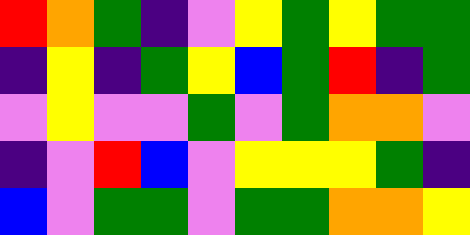[["red", "orange", "green", "indigo", "violet", "yellow", "green", "yellow", "green", "green"], ["indigo", "yellow", "indigo", "green", "yellow", "blue", "green", "red", "indigo", "green"], ["violet", "yellow", "violet", "violet", "green", "violet", "green", "orange", "orange", "violet"], ["indigo", "violet", "red", "blue", "violet", "yellow", "yellow", "yellow", "green", "indigo"], ["blue", "violet", "green", "green", "violet", "green", "green", "orange", "orange", "yellow"]]